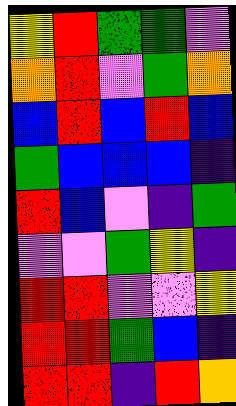[["yellow", "red", "green", "green", "violet"], ["orange", "red", "violet", "green", "orange"], ["blue", "red", "blue", "red", "blue"], ["green", "blue", "blue", "blue", "indigo"], ["red", "blue", "violet", "indigo", "green"], ["violet", "violet", "green", "yellow", "indigo"], ["red", "red", "violet", "violet", "yellow"], ["red", "red", "green", "blue", "indigo"], ["red", "red", "indigo", "red", "orange"]]